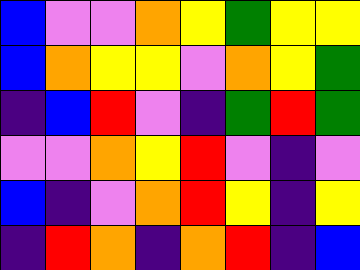[["blue", "violet", "violet", "orange", "yellow", "green", "yellow", "yellow"], ["blue", "orange", "yellow", "yellow", "violet", "orange", "yellow", "green"], ["indigo", "blue", "red", "violet", "indigo", "green", "red", "green"], ["violet", "violet", "orange", "yellow", "red", "violet", "indigo", "violet"], ["blue", "indigo", "violet", "orange", "red", "yellow", "indigo", "yellow"], ["indigo", "red", "orange", "indigo", "orange", "red", "indigo", "blue"]]